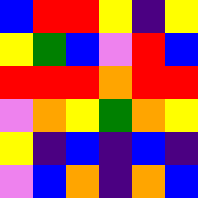[["blue", "red", "red", "yellow", "indigo", "yellow"], ["yellow", "green", "blue", "violet", "red", "blue"], ["red", "red", "red", "orange", "red", "red"], ["violet", "orange", "yellow", "green", "orange", "yellow"], ["yellow", "indigo", "blue", "indigo", "blue", "indigo"], ["violet", "blue", "orange", "indigo", "orange", "blue"]]